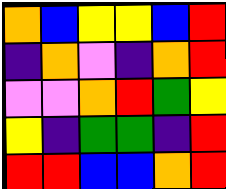[["orange", "blue", "yellow", "yellow", "blue", "red"], ["indigo", "orange", "violet", "indigo", "orange", "red"], ["violet", "violet", "orange", "red", "green", "yellow"], ["yellow", "indigo", "green", "green", "indigo", "red"], ["red", "red", "blue", "blue", "orange", "red"]]